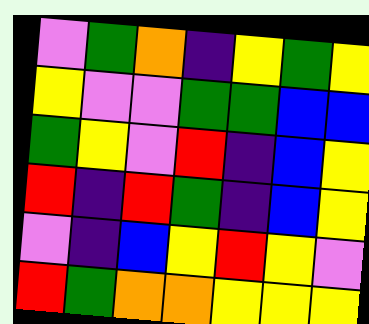[["violet", "green", "orange", "indigo", "yellow", "green", "yellow"], ["yellow", "violet", "violet", "green", "green", "blue", "blue"], ["green", "yellow", "violet", "red", "indigo", "blue", "yellow"], ["red", "indigo", "red", "green", "indigo", "blue", "yellow"], ["violet", "indigo", "blue", "yellow", "red", "yellow", "violet"], ["red", "green", "orange", "orange", "yellow", "yellow", "yellow"]]